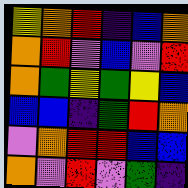[["yellow", "orange", "red", "indigo", "blue", "orange"], ["orange", "red", "violet", "blue", "violet", "red"], ["orange", "green", "yellow", "green", "yellow", "blue"], ["blue", "blue", "indigo", "green", "red", "orange"], ["violet", "orange", "red", "red", "blue", "blue"], ["orange", "violet", "red", "violet", "green", "indigo"]]